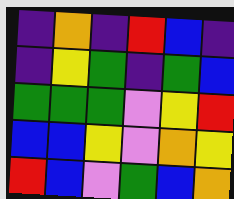[["indigo", "orange", "indigo", "red", "blue", "indigo"], ["indigo", "yellow", "green", "indigo", "green", "blue"], ["green", "green", "green", "violet", "yellow", "red"], ["blue", "blue", "yellow", "violet", "orange", "yellow"], ["red", "blue", "violet", "green", "blue", "orange"]]